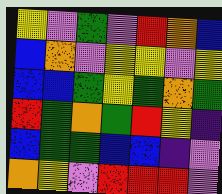[["yellow", "violet", "green", "violet", "red", "orange", "blue"], ["blue", "orange", "violet", "yellow", "yellow", "violet", "yellow"], ["blue", "blue", "green", "yellow", "green", "orange", "green"], ["red", "green", "orange", "green", "red", "yellow", "indigo"], ["blue", "green", "green", "blue", "blue", "indigo", "violet"], ["orange", "yellow", "violet", "red", "red", "red", "violet"]]